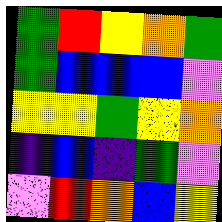[["green", "red", "yellow", "orange", "green"], ["green", "blue", "blue", "blue", "violet"], ["yellow", "yellow", "green", "yellow", "orange"], ["indigo", "blue", "indigo", "green", "violet"], ["violet", "red", "orange", "blue", "yellow"]]